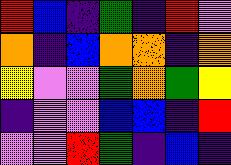[["red", "blue", "indigo", "green", "indigo", "red", "violet"], ["orange", "indigo", "blue", "orange", "orange", "indigo", "orange"], ["yellow", "violet", "violet", "green", "orange", "green", "yellow"], ["indigo", "violet", "violet", "blue", "blue", "indigo", "red"], ["violet", "violet", "red", "green", "indigo", "blue", "indigo"]]